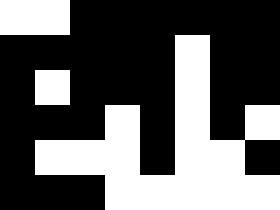[["white", "white", "black", "black", "black", "black", "black", "black"], ["black", "black", "black", "black", "black", "white", "black", "black"], ["black", "white", "black", "black", "black", "white", "black", "black"], ["black", "black", "black", "white", "black", "white", "black", "white"], ["black", "white", "white", "white", "black", "white", "white", "black"], ["black", "black", "black", "white", "white", "white", "white", "white"]]